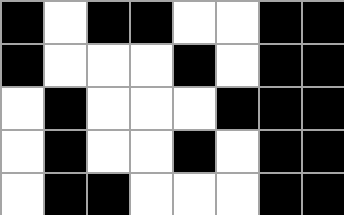[["black", "white", "black", "black", "white", "white", "black", "black"], ["black", "white", "white", "white", "black", "white", "black", "black"], ["white", "black", "white", "white", "white", "black", "black", "black"], ["white", "black", "white", "white", "black", "white", "black", "black"], ["white", "black", "black", "white", "white", "white", "black", "black"]]